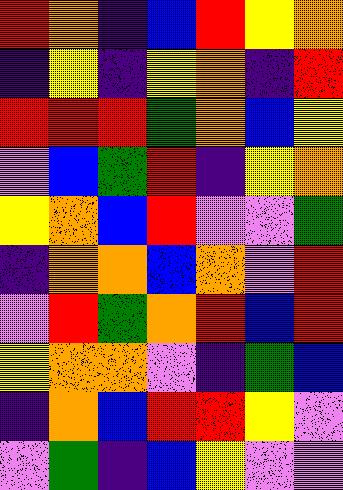[["red", "orange", "indigo", "blue", "red", "yellow", "orange"], ["indigo", "yellow", "indigo", "yellow", "orange", "indigo", "red"], ["red", "red", "red", "green", "orange", "blue", "yellow"], ["violet", "blue", "green", "red", "indigo", "yellow", "orange"], ["yellow", "orange", "blue", "red", "violet", "violet", "green"], ["indigo", "orange", "orange", "blue", "orange", "violet", "red"], ["violet", "red", "green", "orange", "red", "blue", "red"], ["yellow", "orange", "orange", "violet", "indigo", "green", "blue"], ["indigo", "orange", "blue", "red", "red", "yellow", "violet"], ["violet", "green", "indigo", "blue", "yellow", "violet", "violet"]]